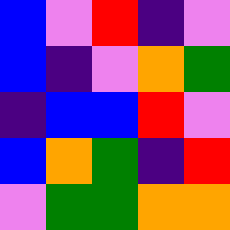[["blue", "violet", "red", "indigo", "violet"], ["blue", "indigo", "violet", "orange", "green"], ["indigo", "blue", "blue", "red", "violet"], ["blue", "orange", "green", "indigo", "red"], ["violet", "green", "green", "orange", "orange"]]